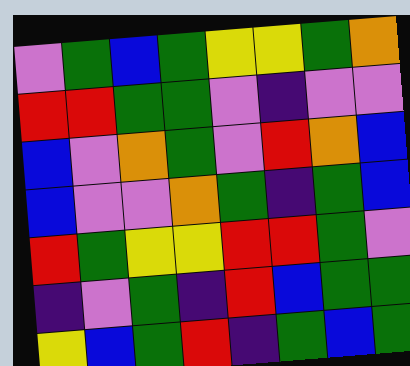[["violet", "green", "blue", "green", "yellow", "yellow", "green", "orange"], ["red", "red", "green", "green", "violet", "indigo", "violet", "violet"], ["blue", "violet", "orange", "green", "violet", "red", "orange", "blue"], ["blue", "violet", "violet", "orange", "green", "indigo", "green", "blue"], ["red", "green", "yellow", "yellow", "red", "red", "green", "violet"], ["indigo", "violet", "green", "indigo", "red", "blue", "green", "green"], ["yellow", "blue", "green", "red", "indigo", "green", "blue", "green"]]